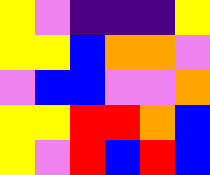[["yellow", "violet", "indigo", "indigo", "indigo", "yellow"], ["yellow", "yellow", "blue", "orange", "orange", "violet"], ["violet", "blue", "blue", "violet", "violet", "orange"], ["yellow", "yellow", "red", "red", "orange", "blue"], ["yellow", "violet", "red", "blue", "red", "blue"]]